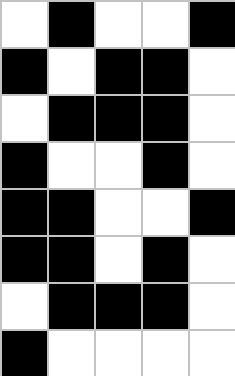[["white", "black", "white", "white", "black"], ["black", "white", "black", "black", "white"], ["white", "black", "black", "black", "white"], ["black", "white", "white", "black", "white"], ["black", "black", "white", "white", "black"], ["black", "black", "white", "black", "white"], ["white", "black", "black", "black", "white"], ["black", "white", "white", "white", "white"]]